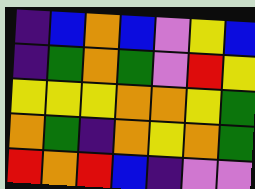[["indigo", "blue", "orange", "blue", "violet", "yellow", "blue"], ["indigo", "green", "orange", "green", "violet", "red", "yellow"], ["yellow", "yellow", "yellow", "orange", "orange", "yellow", "green"], ["orange", "green", "indigo", "orange", "yellow", "orange", "green"], ["red", "orange", "red", "blue", "indigo", "violet", "violet"]]